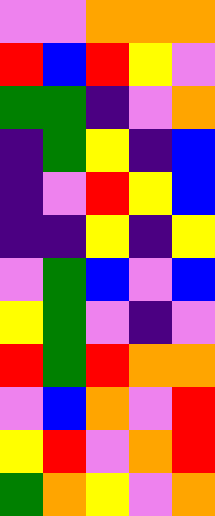[["violet", "violet", "orange", "orange", "orange"], ["red", "blue", "red", "yellow", "violet"], ["green", "green", "indigo", "violet", "orange"], ["indigo", "green", "yellow", "indigo", "blue"], ["indigo", "violet", "red", "yellow", "blue"], ["indigo", "indigo", "yellow", "indigo", "yellow"], ["violet", "green", "blue", "violet", "blue"], ["yellow", "green", "violet", "indigo", "violet"], ["red", "green", "red", "orange", "orange"], ["violet", "blue", "orange", "violet", "red"], ["yellow", "red", "violet", "orange", "red"], ["green", "orange", "yellow", "violet", "orange"]]